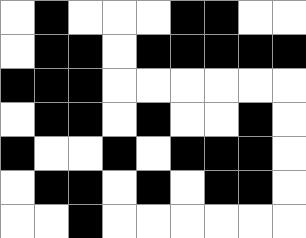[["white", "black", "white", "white", "white", "black", "black", "white", "white"], ["white", "black", "black", "white", "black", "black", "black", "black", "black"], ["black", "black", "black", "white", "white", "white", "white", "white", "white"], ["white", "black", "black", "white", "black", "white", "white", "black", "white"], ["black", "white", "white", "black", "white", "black", "black", "black", "white"], ["white", "black", "black", "white", "black", "white", "black", "black", "white"], ["white", "white", "black", "white", "white", "white", "white", "white", "white"]]